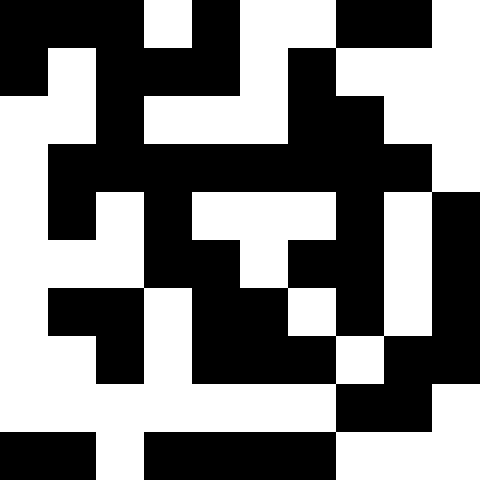[["black", "black", "black", "white", "black", "white", "white", "black", "black", "white"], ["black", "white", "black", "black", "black", "white", "black", "white", "white", "white"], ["white", "white", "black", "white", "white", "white", "black", "black", "white", "white"], ["white", "black", "black", "black", "black", "black", "black", "black", "black", "white"], ["white", "black", "white", "black", "white", "white", "white", "black", "white", "black"], ["white", "white", "white", "black", "black", "white", "black", "black", "white", "black"], ["white", "black", "black", "white", "black", "black", "white", "black", "white", "black"], ["white", "white", "black", "white", "black", "black", "black", "white", "black", "black"], ["white", "white", "white", "white", "white", "white", "white", "black", "black", "white"], ["black", "black", "white", "black", "black", "black", "black", "white", "white", "white"]]